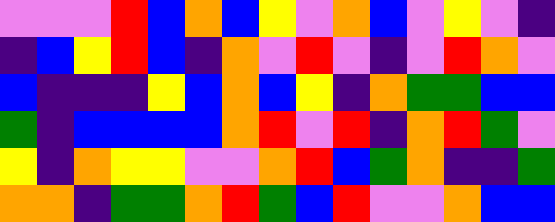[["violet", "violet", "violet", "red", "blue", "orange", "blue", "yellow", "violet", "orange", "blue", "violet", "yellow", "violet", "indigo"], ["indigo", "blue", "yellow", "red", "blue", "indigo", "orange", "violet", "red", "violet", "indigo", "violet", "red", "orange", "violet"], ["blue", "indigo", "indigo", "indigo", "yellow", "blue", "orange", "blue", "yellow", "indigo", "orange", "green", "green", "blue", "blue"], ["green", "indigo", "blue", "blue", "blue", "blue", "orange", "red", "violet", "red", "indigo", "orange", "red", "green", "violet"], ["yellow", "indigo", "orange", "yellow", "yellow", "violet", "violet", "orange", "red", "blue", "green", "orange", "indigo", "indigo", "green"], ["orange", "orange", "indigo", "green", "green", "orange", "red", "green", "blue", "red", "violet", "violet", "orange", "blue", "blue"]]